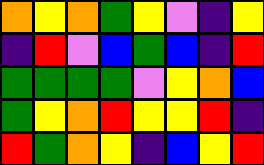[["orange", "yellow", "orange", "green", "yellow", "violet", "indigo", "yellow"], ["indigo", "red", "violet", "blue", "green", "blue", "indigo", "red"], ["green", "green", "green", "green", "violet", "yellow", "orange", "blue"], ["green", "yellow", "orange", "red", "yellow", "yellow", "red", "indigo"], ["red", "green", "orange", "yellow", "indigo", "blue", "yellow", "red"]]